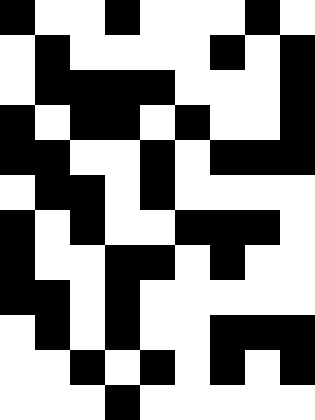[["black", "white", "white", "black", "white", "white", "white", "black", "white"], ["white", "black", "white", "white", "white", "white", "black", "white", "black"], ["white", "black", "black", "black", "black", "white", "white", "white", "black"], ["black", "white", "black", "black", "white", "black", "white", "white", "black"], ["black", "black", "white", "white", "black", "white", "black", "black", "black"], ["white", "black", "black", "white", "black", "white", "white", "white", "white"], ["black", "white", "black", "white", "white", "black", "black", "black", "white"], ["black", "white", "white", "black", "black", "white", "black", "white", "white"], ["black", "black", "white", "black", "white", "white", "white", "white", "white"], ["white", "black", "white", "black", "white", "white", "black", "black", "black"], ["white", "white", "black", "white", "black", "white", "black", "white", "black"], ["white", "white", "white", "black", "white", "white", "white", "white", "white"]]